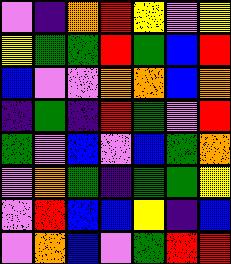[["violet", "indigo", "orange", "red", "yellow", "violet", "yellow"], ["yellow", "green", "green", "red", "green", "blue", "red"], ["blue", "violet", "violet", "orange", "orange", "blue", "orange"], ["indigo", "green", "indigo", "red", "green", "violet", "red"], ["green", "violet", "blue", "violet", "blue", "green", "orange"], ["violet", "orange", "green", "indigo", "green", "green", "yellow"], ["violet", "red", "blue", "blue", "yellow", "indigo", "blue"], ["violet", "orange", "blue", "violet", "green", "red", "red"]]